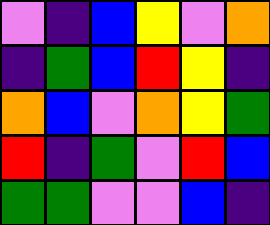[["violet", "indigo", "blue", "yellow", "violet", "orange"], ["indigo", "green", "blue", "red", "yellow", "indigo"], ["orange", "blue", "violet", "orange", "yellow", "green"], ["red", "indigo", "green", "violet", "red", "blue"], ["green", "green", "violet", "violet", "blue", "indigo"]]